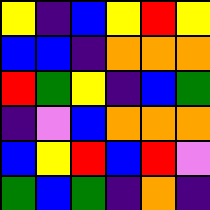[["yellow", "indigo", "blue", "yellow", "red", "yellow"], ["blue", "blue", "indigo", "orange", "orange", "orange"], ["red", "green", "yellow", "indigo", "blue", "green"], ["indigo", "violet", "blue", "orange", "orange", "orange"], ["blue", "yellow", "red", "blue", "red", "violet"], ["green", "blue", "green", "indigo", "orange", "indigo"]]